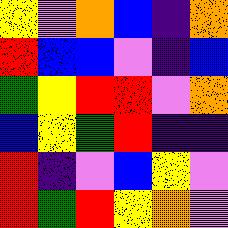[["yellow", "violet", "orange", "blue", "indigo", "orange"], ["red", "blue", "blue", "violet", "indigo", "blue"], ["green", "yellow", "red", "red", "violet", "orange"], ["blue", "yellow", "green", "red", "indigo", "indigo"], ["red", "indigo", "violet", "blue", "yellow", "violet"], ["red", "green", "red", "yellow", "orange", "violet"]]